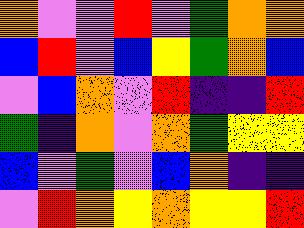[["orange", "violet", "violet", "red", "violet", "green", "orange", "orange"], ["blue", "red", "violet", "blue", "yellow", "green", "orange", "blue"], ["violet", "blue", "orange", "violet", "red", "indigo", "indigo", "red"], ["green", "indigo", "orange", "violet", "orange", "green", "yellow", "yellow"], ["blue", "violet", "green", "violet", "blue", "orange", "indigo", "indigo"], ["violet", "red", "orange", "yellow", "orange", "yellow", "yellow", "red"]]